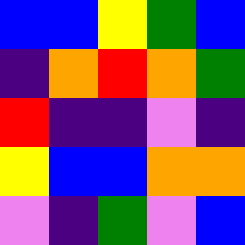[["blue", "blue", "yellow", "green", "blue"], ["indigo", "orange", "red", "orange", "green"], ["red", "indigo", "indigo", "violet", "indigo"], ["yellow", "blue", "blue", "orange", "orange"], ["violet", "indigo", "green", "violet", "blue"]]